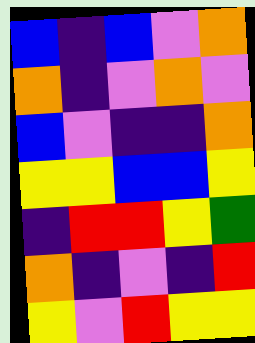[["blue", "indigo", "blue", "violet", "orange"], ["orange", "indigo", "violet", "orange", "violet"], ["blue", "violet", "indigo", "indigo", "orange"], ["yellow", "yellow", "blue", "blue", "yellow"], ["indigo", "red", "red", "yellow", "green"], ["orange", "indigo", "violet", "indigo", "red"], ["yellow", "violet", "red", "yellow", "yellow"]]